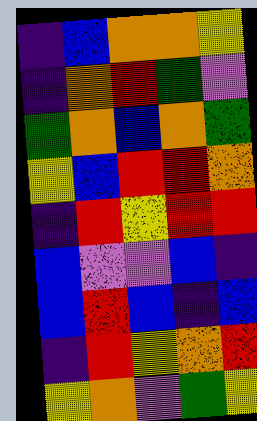[["indigo", "blue", "orange", "orange", "yellow"], ["indigo", "orange", "red", "green", "violet"], ["green", "orange", "blue", "orange", "green"], ["yellow", "blue", "red", "red", "orange"], ["indigo", "red", "yellow", "red", "red"], ["blue", "violet", "violet", "blue", "indigo"], ["blue", "red", "blue", "indigo", "blue"], ["indigo", "red", "yellow", "orange", "red"], ["yellow", "orange", "violet", "green", "yellow"]]